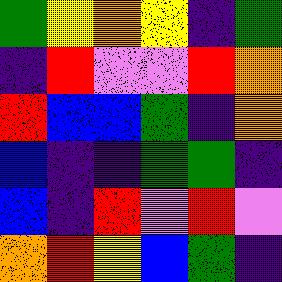[["green", "yellow", "orange", "yellow", "indigo", "green"], ["indigo", "red", "violet", "violet", "red", "orange"], ["red", "blue", "blue", "green", "indigo", "orange"], ["blue", "indigo", "indigo", "green", "green", "indigo"], ["blue", "indigo", "red", "violet", "red", "violet"], ["orange", "red", "yellow", "blue", "green", "indigo"]]